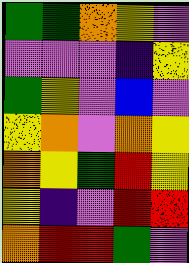[["green", "green", "orange", "yellow", "violet"], ["violet", "violet", "violet", "indigo", "yellow"], ["green", "yellow", "violet", "blue", "violet"], ["yellow", "orange", "violet", "orange", "yellow"], ["orange", "yellow", "green", "red", "yellow"], ["yellow", "indigo", "violet", "red", "red"], ["orange", "red", "red", "green", "violet"]]